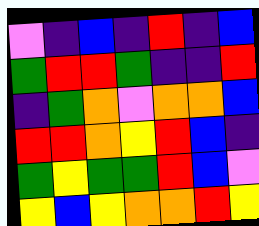[["violet", "indigo", "blue", "indigo", "red", "indigo", "blue"], ["green", "red", "red", "green", "indigo", "indigo", "red"], ["indigo", "green", "orange", "violet", "orange", "orange", "blue"], ["red", "red", "orange", "yellow", "red", "blue", "indigo"], ["green", "yellow", "green", "green", "red", "blue", "violet"], ["yellow", "blue", "yellow", "orange", "orange", "red", "yellow"]]